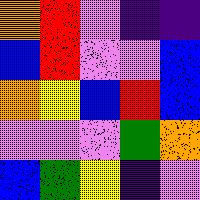[["orange", "red", "violet", "indigo", "indigo"], ["blue", "red", "violet", "violet", "blue"], ["orange", "yellow", "blue", "red", "blue"], ["violet", "violet", "violet", "green", "orange"], ["blue", "green", "yellow", "indigo", "violet"]]